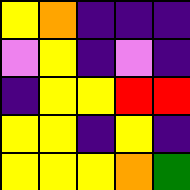[["yellow", "orange", "indigo", "indigo", "indigo"], ["violet", "yellow", "indigo", "violet", "indigo"], ["indigo", "yellow", "yellow", "red", "red"], ["yellow", "yellow", "indigo", "yellow", "indigo"], ["yellow", "yellow", "yellow", "orange", "green"]]